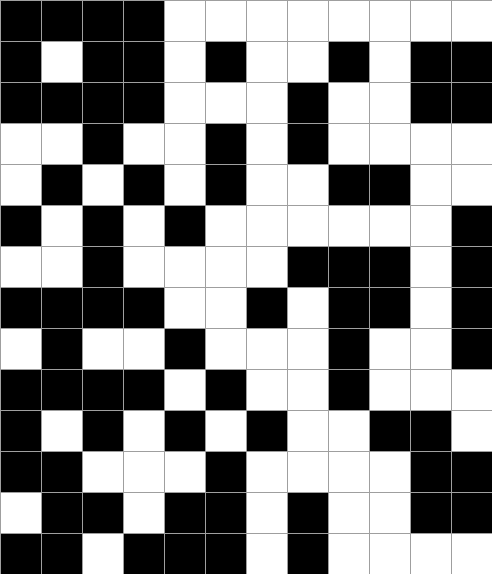[["black", "black", "black", "black", "white", "white", "white", "white", "white", "white", "white", "white"], ["black", "white", "black", "black", "white", "black", "white", "white", "black", "white", "black", "black"], ["black", "black", "black", "black", "white", "white", "white", "black", "white", "white", "black", "black"], ["white", "white", "black", "white", "white", "black", "white", "black", "white", "white", "white", "white"], ["white", "black", "white", "black", "white", "black", "white", "white", "black", "black", "white", "white"], ["black", "white", "black", "white", "black", "white", "white", "white", "white", "white", "white", "black"], ["white", "white", "black", "white", "white", "white", "white", "black", "black", "black", "white", "black"], ["black", "black", "black", "black", "white", "white", "black", "white", "black", "black", "white", "black"], ["white", "black", "white", "white", "black", "white", "white", "white", "black", "white", "white", "black"], ["black", "black", "black", "black", "white", "black", "white", "white", "black", "white", "white", "white"], ["black", "white", "black", "white", "black", "white", "black", "white", "white", "black", "black", "white"], ["black", "black", "white", "white", "white", "black", "white", "white", "white", "white", "black", "black"], ["white", "black", "black", "white", "black", "black", "white", "black", "white", "white", "black", "black"], ["black", "black", "white", "black", "black", "black", "white", "black", "white", "white", "white", "white"]]